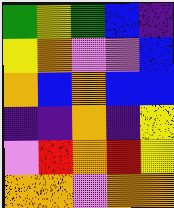[["green", "yellow", "green", "blue", "indigo"], ["yellow", "orange", "violet", "violet", "blue"], ["orange", "blue", "orange", "blue", "blue"], ["indigo", "indigo", "orange", "indigo", "yellow"], ["violet", "red", "orange", "red", "yellow"], ["orange", "orange", "violet", "orange", "orange"]]